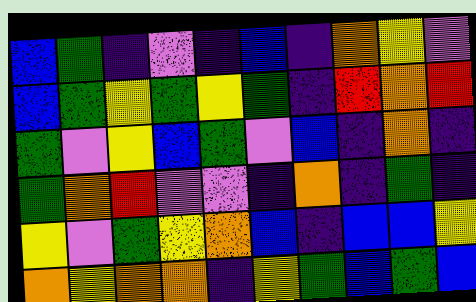[["blue", "green", "indigo", "violet", "indigo", "blue", "indigo", "orange", "yellow", "violet"], ["blue", "green", "yellow", "green", "yellow", "green", "indigo", "red", "orange", "red"], ["green", "violet", "yellow", "blue", "green", "violet", "blue", "indigo", "orange", "indigo"], ["green", "orange", "red", "violet", "violet", "indigo", "orange", "indigo", "green", "indigo"], ["yellow", "violet", "green", "yellow", "orange", "blue", "indigo", "blue", "blue", "yellow"], ["orange", "yellow", "orange", "orange", "indigo", "yellow", "green", "blue", "green", "blue"]]